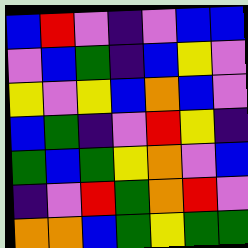[["blue", "red", "violet", "indigo", "violet", "blue", "blue"], ["violet", "blue", "green", "indigo", "blue", "yellow", "violet"], ["yellow", "violet", "yellow", "blue", "orange", "blue", "violet"], ["blue", "green", "indigo", "violet", "red", "yellow", "indigo"], ["green", "blue", "green", "yellow", "orange", "violet", "blue"], ["indigo", "violet", "red", "green", "orange", "red", "violet"], ["orange", "orange", "blue", "green", "yellow", "green", "green"]]